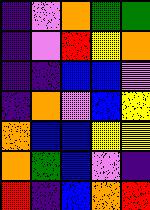[["indigo", "violet", "orange", "green", "green"], ["indigo", "violet", "red", "yellow", "orange"], ["indigo", "indigo", "blue", "blue", "violet"], ["indigo", "orange", "violet", "blue", "yellow"], ["orange", "blue", "blue", "yellow", "yellow"], ["orange", "green", "blue", "violet", "indigo"], ["red", "indigo", "blue", "orange", "red"]]